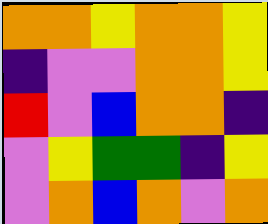[["orange", "orange", "yellow", "orange", "orange", "yellow"], ["indigo", "violet", "violet", "orange", "orange", "yellow"], ["red", "violet", "blue", "orange", "orange", "indigo"], ["violet", "yellow", "green", "green", "indigo", "yellow"], ["violet", "orange", "blue", "orange", "violet", "orange"]]